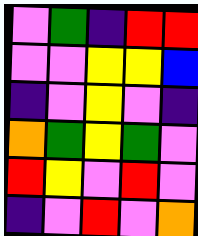[["violet", "green", "indigo", "red", "red"], ["violet", "violet", "yellow", "yellow", "blue"], ["indigo", "violet", "yellow", "violet", "indigo"], ["orange", "green", "yellow", "green", "violet"], ["red", "yellow", "violet", "red", "violet"], ["indigo", "violet", "red", "violet", "orange"]]